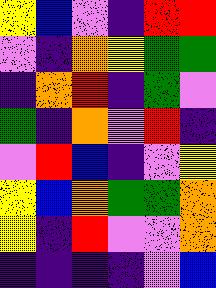[["yellow", "blue", "violet", "indigo", "red", "red"], ["violet", "indigo", "orange", "yellow", "green", "green"], ["indigo", "orange", "red", "indigo", "green", "violet"], ["green", "indigo", "orange", "violet", "red", "indigo"], ["violet", "red", "blue", "indigo", "violet", "yellow"], ["yellow", "blue", "orange", "green", "green", "orange"], ["yellow", "indigo", "red", "violet", "violet", "orange"], ["indigo", "indigo", "indigo", "indigo", "violet", "blue"]]